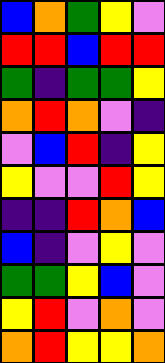[["blue", "orange", "green", "yellow", "violet"], ["red", "red", "blue", "red", "red"], ["green", "indigo", "green", "green", "yellow"], ["orange", "red", "orange", "violet", "indigo"], ["violet", "blue", "red", "indigo", "yellow"], ["yellow", "violet", "violet", "red", "yellow"], ["indigo", "indigo", "red", "orange", "blue"], ["blue", "indigo", "violet", "yellow", "violet"], ["green", "green", "yellow", "blue", "violet"], ["yellow", "red", "violet", "orange", "violet"], ["orange", "red", "yellow", "yellow", "orange"]]